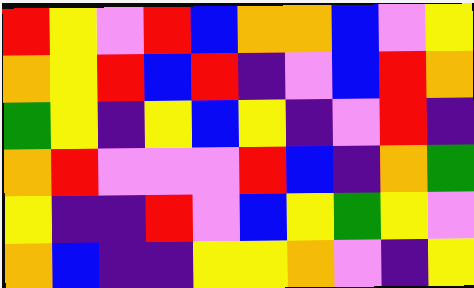[["red", "yellow", "violet", "red", "blue", "orange", "orange", "blue", "violet", "yellow"], ["orange", "yellow", "red", "blue", "red", "indigo", "violet", "blue", "red", "orange"], ["green", "yellow", "indigo", "yellow", "blue", "yellow", "indigo", "violet", "red", "indigo"], ["orange", "red", "violet", "violet", "violet", "red", "blue", "indigo", "orange", "green"], ["yellow", "indigo", "indigo", "red", "violet", "blue", "yellow", "green", "yellow", "violet"], ["orange", "blue", "indigo", "indigo", "yellow", "yellow", "orange", "violet", "indigo", "yellow"]]